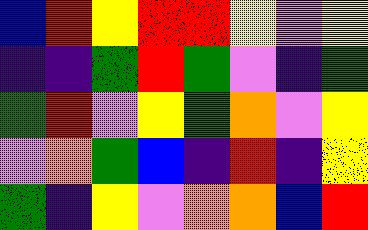[["blue", "red", "yellow", "red", "red", "yellow", "violet", "yellow"], ["indigo", "indigo", "green", "red", "green", "violet", "indigo", "green"], ["green", "red", "violet", "yellow", "green", "orange", "violet", "yellow"], ["violet", "orange", "green", "blue", "indigo", "red", "indigo", "yellow"], ["green", "indigo", "yellow", "violet", "orange", "orange", "blue", "red"]]